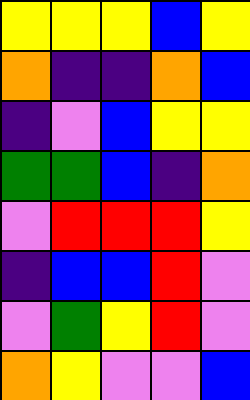[["yellow", "yellow", "yellow", "blue", "yellow"], ["orange", "indigo", "indigo", "orange", "blue"], ["indigo", "violet", "blue", "yellow", "yellow"], ["green", "green", "blue", "indigo", "orange"], ["violet", "red", "red", "red", "yellow"], ["indigo", "blue", "blue", "red", "violet"], ["violet", "green", "yellow", "red", "violet"], ["orange", "yellow", "violet", "violet", "blue"]]